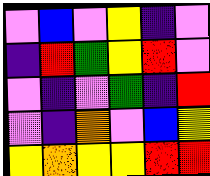[["violet", "blue", "violet", "yellow", "indigo", "violet"], ["indigo", "red", "green", "yellow", "red", "violet"], ["violet", "indigo", "violet", "green", "indigo", "red"], ["violet", "indigo", "orange", "violet", "blue", "yellow"], ["yellow", "orange", "yellow", "yellow", "red", "red"]]